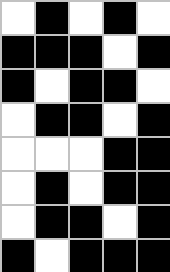[["white", "black", "white", "black", "white"], ["black", "black", "black", "white", "black"], ["black", "white", "black", "black", "white"], ["white", "black", "black", "white", "black"], ["white", "white", "white", "black", "black"], ["white", "black", "white", "black", "black"], ["white", "black", "black", "white", "black"], ["black", "white", "black", "black", "black"]]